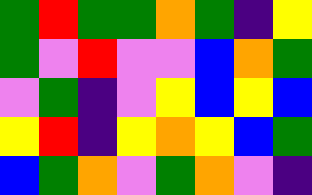[["green", "red", "green", "green", "orange", "green", "indigo", "yellow"], ["green", "violet", "red", "violet", "violet", "blue", "orange", "green"], ["violet", "green", "indigo", "violet", "yellow", "blue", "yellow", "blue"], ["yellow", "red", "indigo", "yellow", "orange", "yellow", "blue", "green"], ["blue", "green", "orange", "violet", "green", "orange", "violet", "indigo"]]